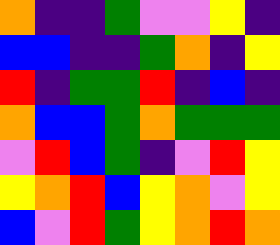[["orange", "indigo", "indigo", "green", "violet", "violet", "yellow", "indigo"], ["blue", "blue", "indigo", "indigo", "green", "orange", "indigo", "yellow"], ["red", "indigo", "green", "green", "red", "indigo", "blue", "indigo"], ["orange", "blue", "blue", "green", "orange", "green", "green", "green"], ["violet", "red", "blue", "green", "indigo", "violet", "red", "yellow"], ["yellow", "orange", "red", "blue", "yellow", "orange", "violet", "yellow"], ["blue", "violet", "red", "green", "yellow", "orange", "red", "orange"]]